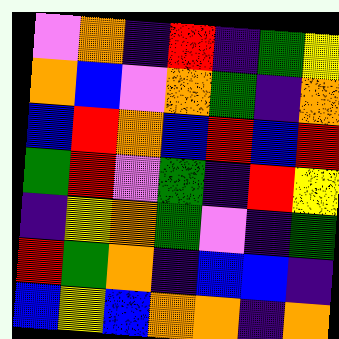[["violet", "orange", "indigo", "red", "indigo", "green", "yellow"], ["orange", "blue", "violet", "orange", "green", "indigo", "orange"], ["blue", "red", "orange", "blue", "red", "blue", "red"], ["green", "red", "violet", "green", "indigo", "red", "yellow"], ["indigo", "yellow", "orange", "green", "violet", "indigo", "green"], ["red", "green", "orange", "indigo", "blue", "blue", "indigo"], ["blue", "yellow", "blue", "orange", "orange", "indigo", "orange"]]